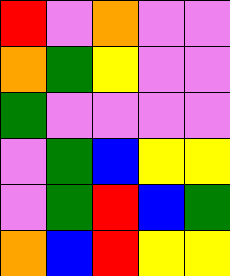[["red", "violet", "orange", "violet", "violet"], ["orange", "green", "yellow", "violet", "violet"], ["green", "violet", "violet", "violet", "violet"], ["violet", "green", "blue", "yellow", "yellow"], ["violet", "green", "red", "blue", "green"], ["orange", "blue", "red", "yellow", "yellow"]]